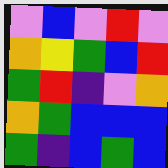[["violet", "blue", "violet", "red", "violet"], ["orange", "yellow", "green", "blue", "red"], ["green", "red", "indigo", "violet", "orange"], ["orange", "green", "blue", "blue", "blue"], ["green", "indigo", "blue", "green", "blue"]]